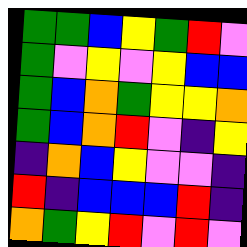[["green", "green", "blue", "yellow", "green", "red", "violet"], ["green", "violet", "yellow", "violet", "yellow", "blue", "blue"], ["green", "blue", "orange", "green", "yellow", "yellow", "orange"], ["green", "blue", "orange", "red", "violet", "indigo", "yellow"], ["indigo", "orange", "blue", "yellow", "violet", "violet", "indigo"], ["red", "indigo", "blue", "blue", "blue", "red", "indigo"], ["orange", "green", "yellow", "red", "violet", "red", "violet"]]